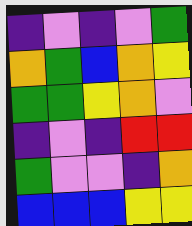[["indigo", "violet", "indigo", "violet", "green"], ["orange", "green", "blue", "orange", "yellow"], ["green", "green", "yellow", "orange", "violet"], ["indigo", "violet", "indigo", "red", "red"], ["green", "violet", "violet", "indigo", "orange"], ["blue", "blue", "blue", "yellow", "yellow"]]